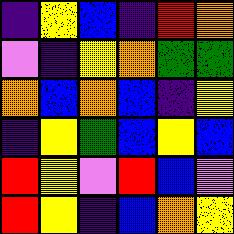[["indigo", "yellow", "blue", "indigo", "red", "orange"], ["violet", "indigo", "yellow", "orange", "green", "green"], ["orange", "blue", "orange", "blue", "indigo", "yellow"], ["indigo", "yellow", "green", "blue", "yellow", "blue"], ["red", "yellow", "violet", "red", "blue", "violet"], ["red", "yellow", "indigo", "blue", "orange", "yellow"]]